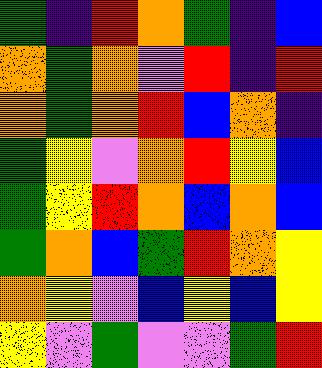[["green", "indigo", "red", "orange", "green", "indigo", "blue"], ["orange", "green", "orange", "violet", "red", "indigo", "red"], ["orange", "green", "orange", "red", "blue", "orange", "indigo"], ["green", "yellow", "violet", "orange", "red", "yellow", "blue"], ["green", "yellow", "red", "orange", "blue", "orange", "blue"], ["green", "orange", "blue", "green", "red", "orange", "yellow"], ["orange", "yellow", "violet", "blue", "yellow", "blue", "yellow"], ["yellow", "violet", "green", "violet", "violet", "green", "red"]]